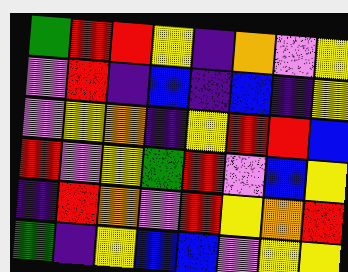[["green", "red", "red", "yellow", "indigo", "orange", "violet", "yellow"], ["violet", "red", "indigo", "blue", "indigo", "blue", "indigo", "yellow"], ["violet", "yellow", "orange", "indigo", "yellow", "red", "red", "blue"], ["red", "violet", "yellow", "green", "red", "violet", "blue", "yellow"], ["indigo", "red", "orange", "violet", "red", "yellow", "orange", "red"], ["green", "indigo", "yellow", "blue", "blue", "violet", "yellow", "yellow"]]